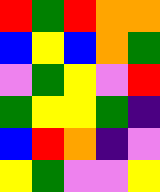[["red", "green", "red", "orange", "orange"], ["blue", "yellow", "blue", "orange", "green"], ["violet", "green", "yellow", "violet", "red"], ["green", "yellow", "yellow", "green", "indigo"], ["blue", "red", "orange", "indigo", "violet"], ["yellow", "green", "violet", "violet", "yellow"]]